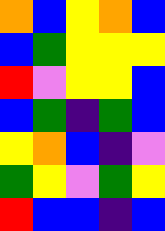[["orange", "blue", "yellow", "orange", "blue"], ["blue", "green", "yellow", "yellow", "yellow"], ["red", "violet", "yellow", "yellow", "blue"], ["blue", "green", "indigo", "green", "blue"], ["yellow", "orange", "blue", "indigo", "violet"], ["green", "yellow", "violet", "green", "yellow"], ["red", "blue", "blue", "indigo", "blue"]]